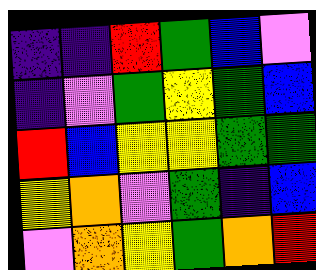[["indigo", "indigo", "red", "green", "blue", "violet"], ["indigo", "violet", "green", "yellow", "green", "blue"], ["red", "blue", "yellow", "yellow", "green", "green"], ["yellow", "orange", "violet", "green", "indigo", "blue"], ["violet", "orange", "yellow", "green", "orange", "red"]]